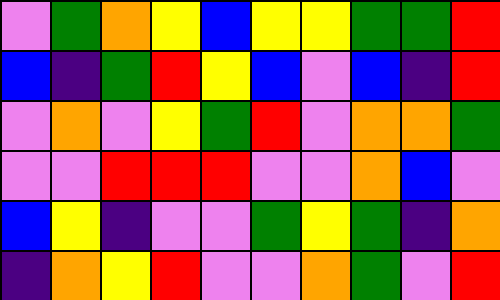[["violet", "green", "orange", "yellow", "blue", "yellow", "yellow", "green", "green", "red"], ["blue", "indigo", "green", "red", "yellow", "blue", "violet", "blue", "indigo", "red"], ["violet", "orange", "violet", "yellow", "green", "red", "violet", "orange", "orange", "green"], ["violet", "violet", "red", "red", "red", "violet", "violet", "orange", "blue", "violet"], ["blue", "yellow", "indigo", "violet", "violet", "green", "yellow", "green", "indigo", "orange"], ["indigo", "orange", "yellow", "red", "violet", "violet", "orange", "green", "violet", "red"]]